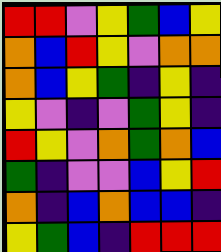[["red", "red", "violet", "yellow", "green", "blue", "yellow"], ["orange", "blue", "red", "yellow", "violet", "orange", "orange"], ["orange", "blue", "yellow", "green", "indigo", "yellow", "indigo"], ["yellow", "violet", "indigo", "violet", "green", "yellow", "indigo"], ["red", "yellow", "violet", "orange", "green", "orange", "blue"], ["green", "indigo", "violet", "violet", "blue", "yellow", "red"], ["orange", "indigo", "blue", "orange", "blue", "blue", "indigo"], ["yellow", "green", "blue", "indigo", "red", "red", "red"]]